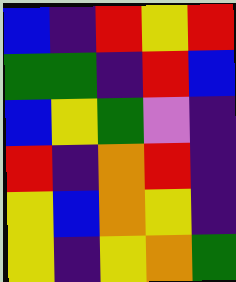[["blue", "indigo", "red", "yellow", "red"], ["green", "green", "indigo", "red", "blue"], ["blue", "yellow", "green", "violet", "indigo"], ["red", "indigo", "orange", "red", "indigo"], ["yellow", "blue", "orange", "yellow", "indigo"], ["yellow", "indigo", "yellow", "orange", "green"]]